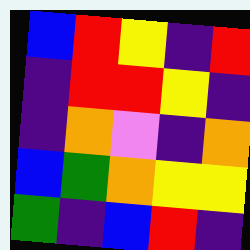[["blue", "red", "yellow", "indigo", "red"], ["indigo", "red", "red", "yellow", "indigo"], ["indigo", "orange", "violet", "indigo", "orange"], ["blue", "green", "orange", "yellow", "yellow"], ["green", "indigo", "blue", "red", "indigo"]]